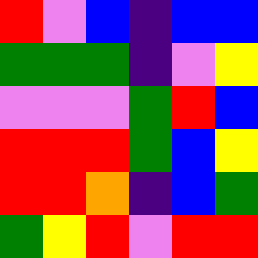[["red", "violet", "blue", "indigo", "blue", "blue"], ["green", "green", "green", "indigo", "violet", "yellow"], ["violet", "violet", "violet", "green", "red", "blue"], ["red", "red", "red", "green", "blue", "yellow"], ["red", "red", "orange", "indigo", "blue", "green"], ["green", "yellow", "red", "violet", "red", "red"]]